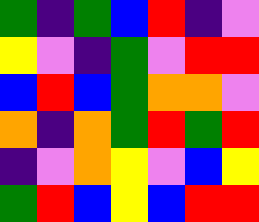[["green", "indigo", "green", "blue", "red", "indigo", "violet"], ["yellow", "violet", "indigo", "green", "violet", "red", "red"], ["blue", "red", "blue", "green", "orange", "orange", "violet"], ["orange", "indigo", "orange", "green", "red", "green", "red"], ["indigo", "violet", "orange", "yellow", "violet", "blue", "yellow"], ["green", "red", "blue", "yellow", "blue", "red", "red"]]